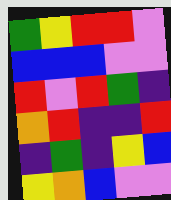[["green", "yellow", "red", "red", "violet"], ["blue", "blue", "blue", "violet", "violet"], ["red", "violet", "red", "green", "indigo"], ["orange", "red", "indigo", "indigo", "red"], ["indigo", "green", "indigo", "yellow", "blue"], ["yellow", "orange", "blue", "violet", "violet"]]